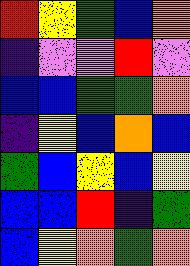[["red", "yellow", "green", "blue", "orange"], ["indigo", "violet", "violet", "red", "violet"], ["blue", "blue", "green", "green", "orange"], ["indigo", "yellow", "blue", "orange", "blue"], ["green", "blue", "yellow", "blue", "yellow"], ["blue", "blue", "red", "indigo", "green"], ["blue", "yellow", "orange", "green", "orange"]]